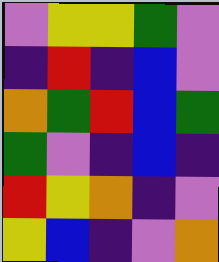[["violet", "yellow", "yellow", "green", "violet"], ["indigo", "red", "indigo", "blue", "violet"], ["orange", "green", "red", "blue", "green"], ["green", "violet", "indigo", "blue", "indigo"], ["red", "yellow", "orange", "indigo", "violet"], ["yellow", "blue", "indigo", "violet", "orange"]]